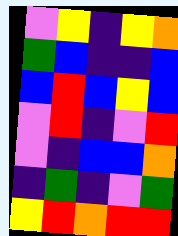[["violet", "yellow", "indigo", "yellow", "orange"], ["green", "blue", "indigo", "indigo", "blue"], ["blue", "red", "blue", "yellow", "blue"], ["violet", "red", "indigo", "violet", "red"], ["violet", "indigo", "blue", "blue", "orange"], ["indigo", "green", "indigo", "violet", "green"], ["yellow", "red", "orange", "red", "red"]]